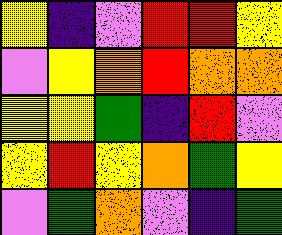[["yellow", "indigo", "violet", "red", "red", "yellow"], ["violet", "yellow", "orange", "red", "orange", "orange"], ["yellow", "yellow", "green", "indigo", "red", "violet"], ["yellow", "red", "yellow", "orange", "green", "yellow"], ["violet", "green", "orange", "violet", "indigo", "green"]]